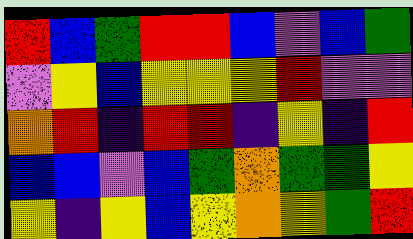[["red", "blue", "green", "red", "red", "blue", "violet", "blue", "green"], ["violet", "yellow", "blue", "yellow", "yellow", "yellow", "red", "violet", "violet"], ["orange", "red", "indigo", "red", "red", "indigo", "yellow", "indigo", "red"], ["blue", "blue", "violet", "blue", "green", "orange", "green", "green", "yellow"], ["yellow", "indigo", "yellow", "blue", "yellow", "orange", "yellow", "green", "red"]]